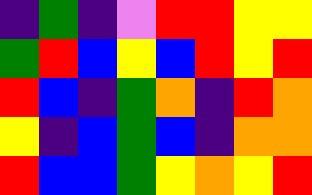[["indigo", "green", "indigo", "violet", "red", "red", "yellow", "yellow"], ["green", "red", "blue", "yellow", "blue", "red", "yellow", "red"], ["red", "blue", "indigo", "green", "orange", "indigo", "red", "orange"], ["yellow", "indigo", "blue", "green", "blue", "indigo", "orange", "orange"], ["red", "blue", "blue", "green", "yellow", "orange", "yellow", "red"]]